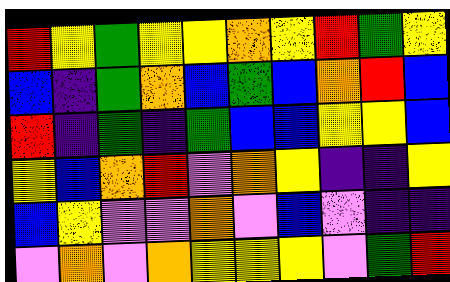[["red", "yellow", "green", "yellow", "yellow", "orange", "yellow", "red", "green", "yellow"], ["blue", "indigo", "green", "orange", "blue", "green", "blue", "orange", "red", "blue"], ["red", "indigo", "green", "indigo", "green", "blue", "blue", "yellow", "yellow", "blue"], ["yellow", "blue", "orange", "red", "violet", "orange", "yellow", "indigo", "indigo", "yellow"], ["blue", "yellow", "violet", "violet", "orange", "violet", "blue", "violet", "indigo", "indigo"], ["violet", "orange", "violet", "orange", "yellow", "yellow", "yellow", "violet", "green", "red"]]